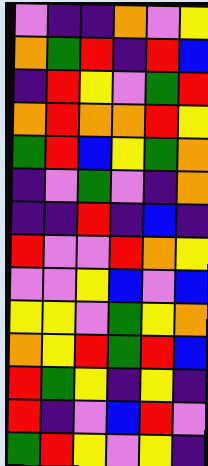[["violet", "indigo", "indigo", "orange", "violet", "yellow"], ["orange", "green", "red", "indigo", "red", "blue"], ["indigo", "red", "yellow", "violet", "green", "red"], ["orange", "red", "orange", "orange", "red", "yellow"], ["green", "red", "blue", "yellow", "green", "orange"], ["indigo", "violet", "green", "violet", "indigo", "orange"], ["indigo", "indigo", "red", "indigo", "blue", "indigo"], ["red", "violet", "violet", "red", "orange", "yellow"], ["violet", "violet", "yellow", "blue", "violet", "blue"], ["yellow", "yellow", "violet", "green", "yellow", "orange"], ["orange", "yellow", "red", "green", "red", "blue"], ["red", "green", "yellow", "indigo", "yellow", "indigo"], ["red", "indigo", "violet", "blue", "red", "violet"], ["green", "red", "yellow", "violet", "yellow", "indigo"]]